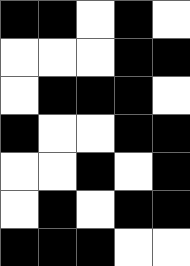[["black", "black", "white", "black", "white"], ["white", "white", "white", "black", "black"], ["white", "black", "black", "black", "white"], ["black", "white", "white", "black", "black"], ["white", "white", "black", "white", "black"], ["white", "black", "white", "black", "black"], ["black", "black", "black", "white", "white"]]